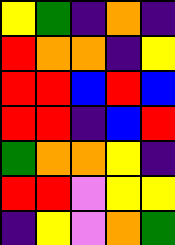[["yellow", "green", "indigo", "orange", "indigo"], ["red", "orange", "orange", "indigo", "yellow"], ["red", "red", "blue", "red", "blue"], ["red", "red", "indigo", "blue", "red"], ["green", "orange", "orange", "yellow", "indigo"], ["red", "red", "violet", "yellow", "yellow"], ["indigo", "yellow", "violet", "orange", "green"]]